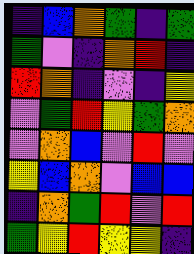[["indigo", "blue", "orange", "green", "indigo", "green"], ["green", "violet", "indigo", "orange", "red", "indigo"], ["red", "orange", "indigo", "violet", "indigo", "yellow"], ["violet", "green", "red", "yellow", "green", "orange"], ["violet", "orange", "blue", "violet", "red", "violet"], ["yellow", "blue", "orange", "violet", "blue", "blue"], ["indigo", "orange", "green", "red", "violet", "red"], ["green", "yellow", "red", "yellow", "yellow", "indigo"]]